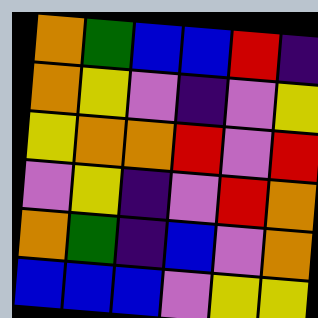[["orange", "green", "blue", "blue", "red", "indigo"], ["orange", "yellow", "violet", "indigo", "violet", "yellow"], ["yellow", "orange", "orange", "red", "violet", "red"], ["violet", "yellow", "indigo", "violet", "red", "orange"], ["orange", "green", "indigo", "blue", "violet", "orange"], ["blue", "blue", "blue", "violet", "yellow", "yellow"]]